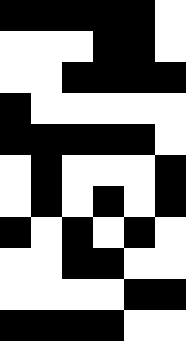[["black", "black", "black", "black", "black", "white"], ["white", "white", "white", "black", "black", "white"], ["white", "white", "black", "black", "black", "black"], ["black", "white", "white", "white", "white", "white"], ["black", "black", "black", "black", "black", "white"], ["white", "black", "white", "white", "white", "black"], ["white", "black", "white", "black", "white", "black"], ["black", "white", "black", "white", "black", "white"], ["white", "white", "black", "black", "white", "white"], ["white", "white", "white", "white", "black", "black"], ["black", "black", "black", "black", "white", "white"]]